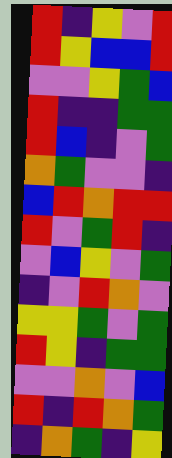[["red", "indigo", "yellow", "violet", "red"], ["red", "yellow", "blue", "blue", "red"], ["violet", "violet", "yellow", "green", "blue"], ["red", "indigo", "indigo", "green", "green"], ["red", "blue", "indigo", "violet", "green"], ["orange", "green", "violet", "violet", "indigo"], ["blue", "red", "orange", "red", "red"], ["red", "violet", "green", "red", "indigo"], ["violet", "blue", "yellow", "violet", "green"], ["indigo", "violet", "red", "orange", "violet"], ["yellow", "yellow", "green", "violet", "green"], ["red", "yellow", "indigo", "green", "green"], ["violet", "violet", "orange", "violet", "blue"], ["red", "indigo", "red", "orange", "green"], ["indigo", "orange", "green", "indigo", "yellow"]]